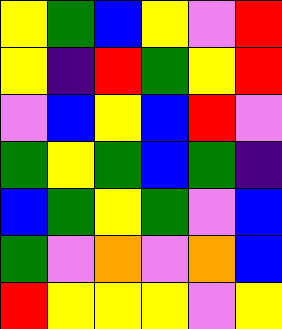[["yellow", "green", "blue", "yellow", "violet", "red"], ["yellow", "indigo", "red", "green", "yellow", "red"], ["violet", "blue", "yellow", "blue", "red", "violet"], ["green", "yellow", "green", "blue", "green", "indigo"], ["blue", "green", "yellow", "green", "violet", "blue"], ["green", "violet", "orange", "violet", "orange", "blue"], ["red", "yellow", "yellow", "yellow", "violet", "yellow"]]